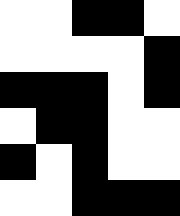[["white", "white", "black", "black", "white"], ["white", "white", "white", "white", "black"], ["black", "black", "black", "white", "black"], ["white", "black", "black", "white", "white"], ["black", "white", "black", "white", "white"], ["white", "white", "black", "black", "black"]]